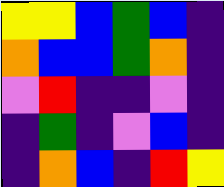[["yellow", "yellow", "blue", "green", "blue", "indigo"], ["orange", "blue", "blue", "green", "orange", "indigo"], ["violet", "red", "indigo", "indigo", "violet", "indigo"], ["indigo", "green", "indigo", "violet", "blue", "indigo"], ["indigo", "orange", "blue", "indigo", "red", "yellow"]]